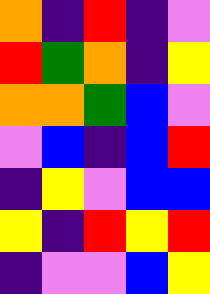[["orange", "indigo", "red", "indigo", "violet"], ["red", "green", "orange", "indigo", "yellow"], ["orange", "orange", "green", "blue", "violet"], ["violet", "blue", "indigo", "blue", "red"], ["indigo", "yellow", "violet", "blue", "blue"], ["yellow", "indigo", "red", "yellow", "red"], ["indigo", "violet", "violet", "blue", "yellow"]]